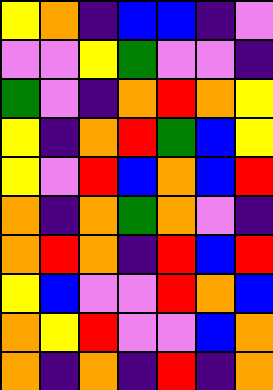[["yellow", "orange", "indigo", "blue", "blue", "indigo", "violet"], ["violet", "violet", "yellow", "green", "violet", "violet", "indigo"], ["green", "violet", "indigo", "orange", "red", "orange", "yellow"], ["yellow", "indigo", "orange", "red", "green", "blue", "yellow"], ["yellow", "violet", "red", "blue", "orange", "blue", "red"], ["orange", "indigo", "orange", "green", "orange", "violet", "indigo"], ["orange", "red", "orange", "indigo", "red", "blue", "red"], ["yellow", "blue", "violet", "violet", "red", "orange", "blue"], ["orange", "yellow", "red", "violet", "violet", "blue", "orange"], ["orange", "indigo", "orange", "indigo", "red", "indigo", "orange"]]